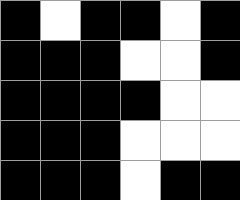[["black", "white", "black", "black", "white", "black"], ["black", "black", "black", "white", "white", "black"], ["black", "black", "black", "black", "white", "white"], ["black", "black", "black", "white", "white", "white"], ["black", "black", "black", "white", "black", "black"]]